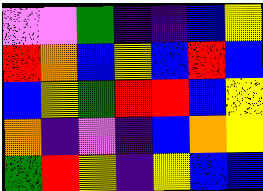[["violet", "violet", "green", "indigo", "indigo", "blue", "yellow"], ["red", "orange", "blue", "yellow", "blue", "red", "blue"], ["blue", "yellow", "green", "red", "red", "blue", "yellow"], ["orange", "indigo", "violet", "indigo", "blue", "orange", "yellow"], ["green", "red", "yellow", "indigo", "yellow", "blue", "blue"]]